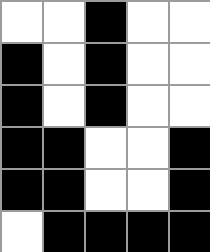[["white", "white", "black", "white", "white"], ["black", "white", "black", "white", "white"], ["black", "white", "black", "white", "white"], ["black", "black", "white", "white", "black"], ["black", "black", "white", "white", "black"], ["white", "black", "black", "black", "black"]]